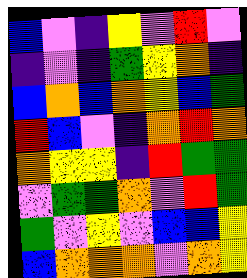[["blue", "violet", "indigo", "yellow", "violet", "red", "violet"], ["indigo", "violet", "indigo", "green", "yellow", "orange", "indigo"], ["blue", "orange", "blue", "orange", "yellow", "blue", "green"], ["red", "blue", "violet", "indigo", "orange", "red", "orange"], ["orange", "yellow", "yellow", "indigo", "red", "green", "green"], ["violet", "green", "green", "orange", "violet", "red", "green"], ["green", "violet", "yellow", "violet", "blue", "blue", "yellow"], ["blue", "orange", "orange", "orange", "violet", "orange", "yellow"]]